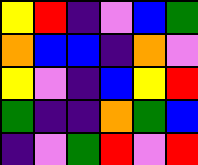[["yellow", "red", "indigo", "violet", "blue", "green"], ["orange", "blue", "blue", "indigo", "orange", "violet"], ["yellow", "violet", "indigo", "blue", "yellow", "red"], ["green", "indigo", "indigo", "orange", "green", "blue"], ["indigo", "violet", "green", "red", "violet", "red"]]